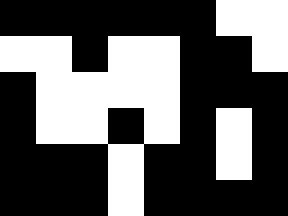[["black", "black", "black", "black", "black", "black", "white", "white"], ["white", "white", "black", "white", "white", "black", "black", "white"], ["black", "white", "white", "white", "white", "black", "black", "black"], ["black", "white", "white", "black", "white", "black", "white", "black"], ["black", "black", "black", "white", "black", "black", "white", "black"], ["black", "black", "black", "white", "black", "black", "black", "black"]]